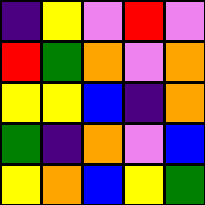[["indigo", "yellow", "violet", "red", "violet"], ["red", "green", "orange", "violet", "orange"], ["yellow", "yellow", "blue", "indigo", "orange"], ["green", "indigo", "orange", "violet", "blue"], ["yellow", "orange", "blue", "yellow", "green"]]